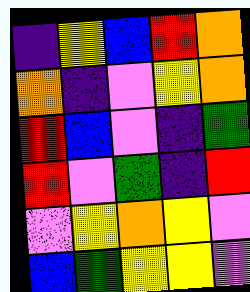[["indigo", "yellow", "blue", "red", "orange"], ["orange", "indigo", "violet", "yellow", "orange"], ["red", "blue", "violet", "indigo", "green"], ["red", "violet", "green", "indigo", "red"], ["violet", "yellow", "orange", "yellow", "violet"], ["blue", "green", "yellow", "yellow", "violet"]]